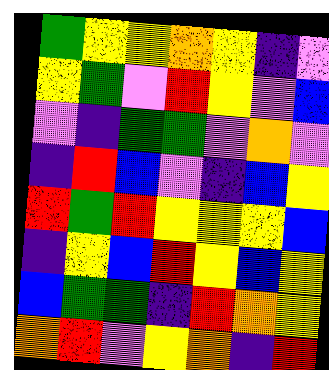[["green", "yellow", "yellow", "orange", "yellow", "indigo", "violet"], ["yellow", "green", "violet", "red", "yellow", "violet", "blue"], ["violet", "indigo", "green", "green", "violet", "orange", "violet"], ["indigo", "red", "blue", "violet", "indigo", "blue", "yellow"], ["red", "green", "red", "yellow", "yellow", "yellow", "blue"], ["indigo", "yellow", "blue", "red", "yellow", "blue", "yellow"], ["blue", "green", "green", "indigo", "red", "orange", "yellow"], ["orange", "red", "violet", "yellow", "orange", "indigo", "red"]]